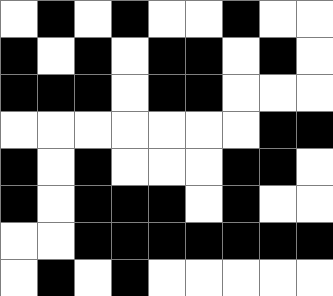[["white", "black", "white", "black", "white", "white", "black", "white", "white"], ["black", "white", "black", "white", "black", "black", "white", "black", "white"], ["black", "black", "black", "white", "black", "black", "white", "white", "white"], ["white", "white", "white", "white", "white", "white", "white", "black", "black"], ["black", "white", "black", "white", "white", "white", "black", "black", "white"], ["black", "white", "black", "black", "black", "white", "black", "white", "white"], ["white", "white", "black", "black", "black", "black", "black", "black", "black"], ["white", "black", "white", "black", "white", "white", "white", "white", "white"]]